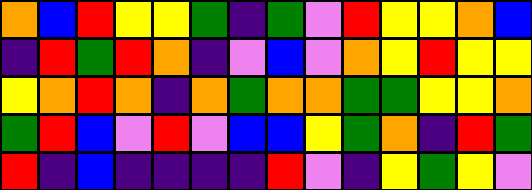[["orange", "blue", "red", "yellow", "yellow", "green", "indigo", "green", "violet", "red", "yellow", "yellow", "orange", "blue"], ["indigo", "red", "green", "red", "orange", "indigo", "violet", "blue", "violet", "orange", "yellow", "red", "yellow", "yellow"], ["yellow", "orange", "red", "orange", "indigo", "orange", "green", "orange", "orange", "green", "green", "yellow", "yellow", "orange"], ["green", "red", "blue", "violet", "red", "violet", "blue", "blue", "yellow", "green", "orange", "indigo", "red", "green"], ["red", "indigo", "blue", "indigo", "indigo", "indigo", "indigo", "red", "violet", "indigo", "yellow", "green", "yellow", "violet"]]